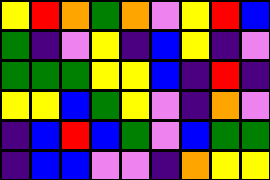[["yellow", "red", "orange", "green", "orange", "violet", "yellow", "red", "blue"], ["green", "indigo", "violet", "yellow", "indigo", "blue", "yellow", "indigo", "violet"], ["green", "green", "green", "yellow", "yellow", "blue", "indigo", "red", "indigo"], ["yellow", "yellow", "blue", "green", "yellow", "violet", "indigo", "orange", "violet"], ["indigo", "blue", "red", "blue", "green", "violet", "blue", "green", "green"], ["indigo", "blue", "blue", "violet", "violet", "indigo", "orange", "yellow", "yellow"]]